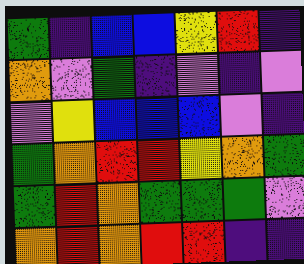[["green", "indigo", "blue", "blue", "yellow", "red", "indigo"], ["orange", "violet", "green", "indigo", "violet", "indigo", "violet"], ["violet", "yellow", "blue", "blue", "blue", "violet", "indigo"], ["green", "orange", "red", "red", "yellow", "orange", "green"], ["green", "red", "orange", "green", "green", "green", "violet"], ["orange", "red", "orange", "red", "red", "indigo", "indigo"]]